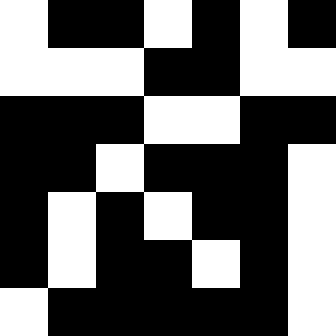[["white", "black", "black", "white", "black", "white", "black"], ["white", "white", "white", "black", "black", "white", "white"], ["black", "black", "black", "white", "white", "black", "black"], ["black", "black", "white", "black", "black", "black", "white"], ["black", "white", "black", "white", "black", "black", "white"], ["black", "white", "black", "black", "white", "black", "white"], ["white", "black", "black", "black", "black", "black", "white"]]